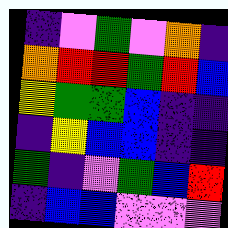[["indigo", "violet", "green", "violet", "orange", "indigo"], ["orange", "red", "red", "green", "red", "blue"], ["yellow", "green", "green", "blue", "indigo", "indigo"], ["indigo", "yellow", "blue", "blue", "indigo", "indigo"], ["green", "indigo", "violet", "green", "blue", "red"], ["indigo", "blue", "blue", "violet", "violet", "violet"]]